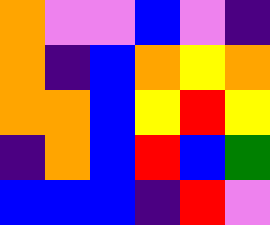[["orange", "violet", "violet", "blue", "violet", "indigo"], ["orange", "indigo", "blue", "orange", "yellow", "orange"], ["orange", "orange", "blue", "yellow", "red", "yellow"], ["indigo", "orange", "blue", "red", "blue", "green"], ["blue", "blue", "blue", "indigo", "red", "violet"]]